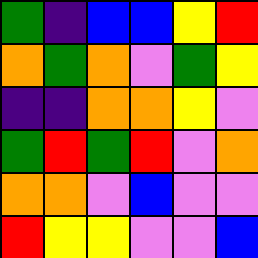[["green", "indigo", "blue", "blue", "yellow", "red"], ["orange", "green", "orange", "violet", "green", "yellow"], ["indigo", "indigo", "orange", "orange", "yellow", "violet"], ["green", "red", "green", "red", "violet", "orange"], ["orange", "orange", "violet", "blue", "violet", "violet"], ["red", "yellow", "yellow", "violet", "violet", "blue"]]